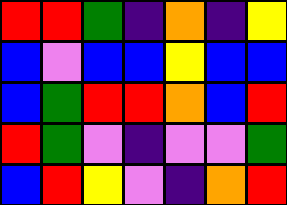[["red", "red", "green", "indigo", "orange", "indigo", "yellow"], ["blue", "violet", "blue", "blue", "yellow", "blue", "blue"], ["blue", "green", "red", "red", "orange", "blue", "red"], ["red", "green", "violet", "indigo", "violet", "violet", "green"], ["blue", "red", "yellow", "violet", "indigo", "orange", "red"]]